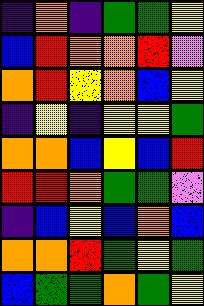[["indigo", "orange", "indigo", "green", "green", "yellow"], ["blue", "red", "orange", "orange", "red", "violet"], ["orange", "red", "yellow", "orange", "blue", "yellow"], ["indigo", "yellow", "indigo", "yellow", "yellow", "green"], ["orange", "orange", "blue", "yellow", "blue", "red"], ["red", "red", "orange", "green", "green", "violet"], ["indigo", "blue", "yellow", "blue", "orange", "blue"], ["orange", "orange", "red", "green", "yellow", "green"], ["blue", "green", "green", "orange", "green", "yellow"]]